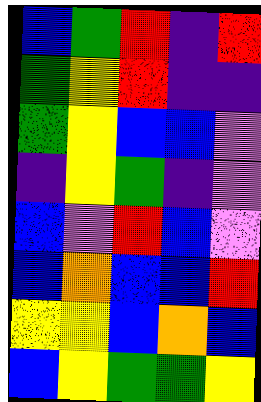[["blue", "green", "red", "indigo", "red"], ["green", "yellow", "red", "indigo", "indigo"], ["green", "yellow", "blue", "blue", "violet"], ["indigo", "yellow", "green", "indigo", "violet"], ["blue", "violet", "red", "blue", "violet"], ["blue", "orange", "blue", "blue", "red"], ["yellow", "yellow", "blue", "orange", "blue"], ["blue", "yellow", "green", "green", "yellow"]]